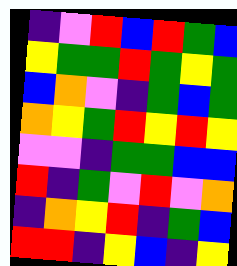[["indigo", "violet", "red", "blue", "red", "green", "blue"], ["yellow", "green", "green", "red", "green", "yellow", "green"], ["blue", "orange", "violet", "indigo", "green", "blue", "green"], ["orange", "yellow", "green", "red", "yellow", "red", "yellow"], ["violet", "violet", "indigo", "green", "green", "blue", "blue"], ["red", "indigo", "green", "violet", "red", "violet", "orange"], ["indigo", "orange", "yellow", "red", "indigo", "green", "blue"], ["red", "red", "indigo", "yellow", "blue", "indigo", "yellow"]]